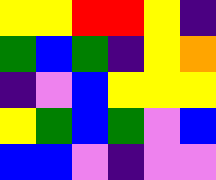[["yellow", "yellow", "red", "red", "yellow", "indigo"], ["green", "blue", "green", "indigo", "yellow", "orange"], ["indigo", "violet", "blue", "yellow", "yellow", "yellow"], ["yellow", "green", "blue", "green", "violet", "blue"], ["blue", "blue", "violet", "indigo", "violet", "violet"]]